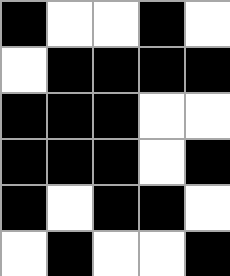[["black", "white", "white", "black", "white"], ["white", "black", "black", "black", "black"], ["black", "black", "black", "white", "white"], ["black", "black", "black", "white", "black"], ["black", "white", "black", "black", "white"], ["white", "black", "white", "white", "black"]]